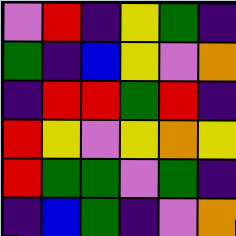[["violet", "red", "indigo", "yellow", "green", "indigo"], ["green", "indigo", "blue", "yellow", "violet", "orange"], ["indigo", "red", "red", "green", "red", "indigo"], ["red", "yellow", "violet", "yellow", "orange", "yellow"], ["red", "green", "green", "violet", "green", "indigo"], ["indigo", "blue", "green", "indigo", "violet", "orange"]]